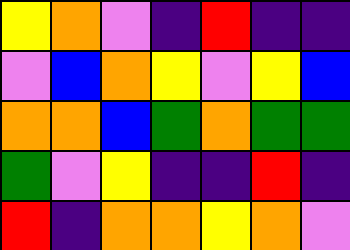[["yellow", "orange", "violet", "indigo", "red", "indigo", "indigo"], ["violet", "blue", "orange", "yellow", "violet", "yellow", "blue"], ["orange", "orange", "blue", "green", "orange", "green", "green"], ["green", "violet", "yellow", "indigo", "indigo", "red", "indigo"], ["red", "indigo", "orange", "orange", "yellow", "orange", "violet"]]